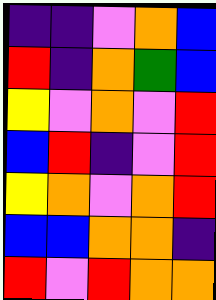[["indigo", "indigo", "violet", "orange", "blue"], ["red", "indigo", "orange", "green", "blue"], ["yellow", "violet", "orange", "violet", "red"], ["blue", "red", "indigo", "violet", "red"], ["yellow", "orange", "violet", "orange", "red"], ["blue", "blue", "orange", "orange", "indigo"], ["red", "violet", "red", "orange", "orange"]]